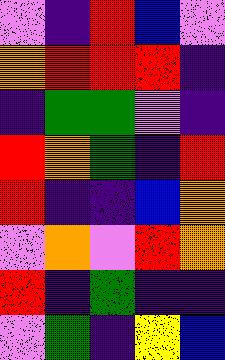[["violet", "indigo", "red", "blue", "violet"], ["orange", "red", "red", "red", "indigo"], ["indigo", "green", "green", "violet", "indigo"], ["red", "orange", "green", "indigo", "red"], ["red", "indigo", "indigo", "blue", "orange"], ["violet", "orange", "violet", "red", "orange"], ["red", "indigo", "green", "indigo", "indigo"], ["violet", "green", "indigo", "yellow", "blue"]]